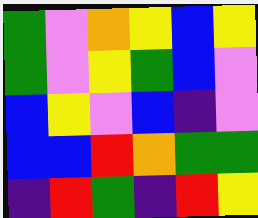[["green", "violet", "orange", "yellow", "blue", "yellow"], ["green", "violet", "yellow", "green", "blue", "violet"], ["blue", "yellow", "violet", "blue", "indigo", "violet"], ["blue", "blue", "red", "orange", "green", "green"], ["indigo", "red", "green", "indigo", "red", "yellow"]]